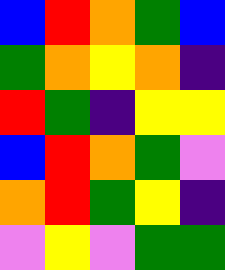[["blue", "red", "orange", "green", "blue"], ["green", "orange", "yellow", "orange", "indigo"], ["red", "green", "indigo", "yellow", "yellow"], ["blue", "red", "orange", "green", "violet"], ["orange", "red", "green", "yellow", "indigo"], ["violet", "yellow", "violet", "green", "green"]]